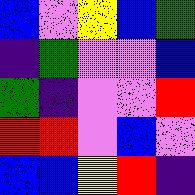[["blue", "violet", "yellow", "blue", "green"], ["indigo", "green", "violet", "violet", "blue"], ["green", "indigo", "violet", "violet", "red"], ["red", "red", "violet", "blue", "violet"], ["blue", "blue", "yellow", "red", "indigo"]]